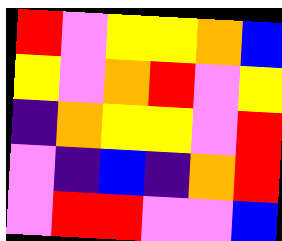[["red", "violet", "yellow", "yellow", "orange", "blue"], ["yellow", "violet", "orange", "red", "violet", "yellow"], ["indigo", "orange", "yellow", "yellow", "violet", "red"], ["violet", "indigo", "blue", "indigo", "orange", "red"], ["violet", "red", "red", "violet", "violet", "blue"]]